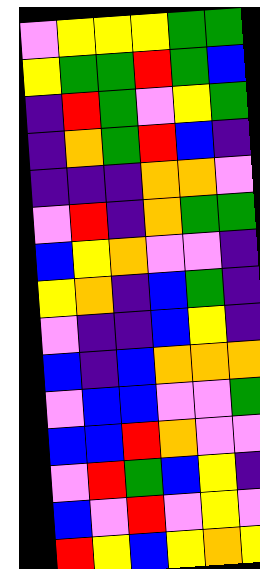[["violet", "yellow", "yellow", "yellow", "green", "green"], ["yellow", "green", "green", "red", "green", "blue"], ["indigo", "red", "green", "violet", "yellow", "green"], ["indigo", "orange", "green", "red", "blue", "indigo"], ["indigo", "indigo", "indigo", "orange", "orange", "violet"], ["violet", "red", "indigo", "orange", "green", "green"], ["blue", "yellow", "orange", "violet", "violet", "indigo"], ["yellow", "orange", "indigo", "blue", "green", "indigo"], ["violet", "indigo", "indigo", "blue", "yellow", "indigo"], ["blue", "indigo", "blue", "orange", "orange", "orange"], ["violet", "blue", "blue", "violet", "violet", "green"], ["blue", "blue", "red", "orange", "violet", "violet"], ["violet", "red", "green", "blue", "yellow", "indigo"], ["blue", "violet", "red", "violet", "yellow", "violet"], ["red", "yellow", "blue", "yellow", "orange", "yellow"]]